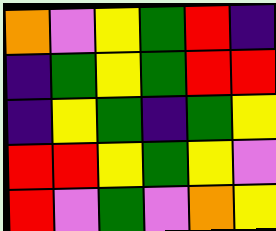[["orange", "violet", "yellow", "green", "red", "indigo"], ["indigo", "green", "yellow", "green", "red", "red"], ["indigo", "yellow", "green", "indigo", "green", "yellow"], ["red", "red", "yellow", "green", "yellow", "violet"], ["red", "violet", "green", "violet", "orange", "yellow"]]